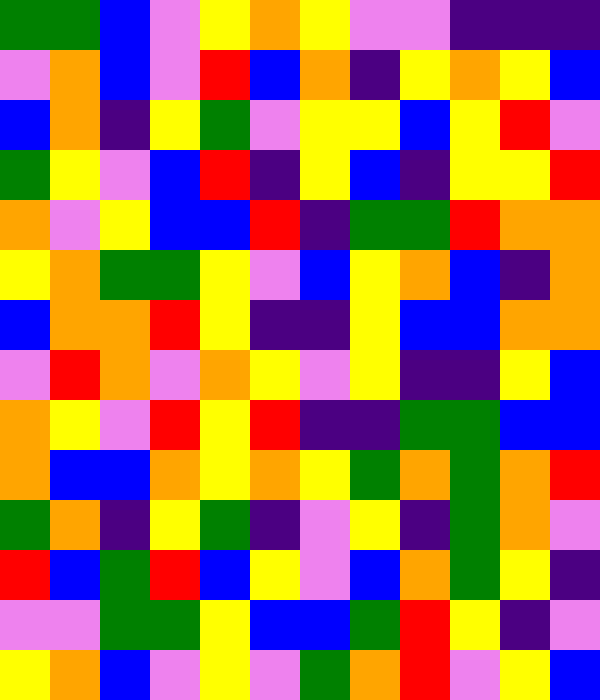[["green", "green", "blue", "violet", "yellow", "orange", "yellow", "violet", "violet", "indigo", "indigo", "indigo"], ["violet", "orange", "blue", "violet", "red", "blue", "orange", "indigo", "yellow", "orange", "yellow", "blue"], ["blue", "orange", "indigo", "yellow", "green", "violet", "yellow", "yellow", "blue", "yellow", "red", "violet"], ["green", "yellow", "violet", "blue", "red", "indigo", "yellow", "blue", "indigo", "yellow", "yellow", "red"], ["orange", "violet", "yellow", "blue", "blue", "red", "indigo", "green", "green", "red", "orange", "orange"], ["yellow", "orange", "green", "green", "yellow", "violet", "blue", "yellow", "orange", "blue", "indigo", "orange"], ["blue", "orange", "orange", "red", "yellow", "indigo", "indigo", "yellow", "blue", "blue", "orange", "orange"], ["violet", "red", "orange", "violet", "orange", "yellow", "violet", "yellow", "indigo", "indigo", "yellow", "blue"], ["orange", "yellow", "violet", "red", "yellow", "red", "indigo", "indigo", "green", "green", "blue", "blue"], ["orange", "blue", "blue", "orange", "yellow", "orange", "yellow", "green", "orange", "green", "orange", "red"], ["green", "orange", "indigo", "yellow", "green", "indigo", "violet", "yellow", "indigo", "green", "orange", "violet"], ["red", "blue", "green", "red", "blue", "yellow", "violet", "blue", "orange", "green", "yellow", "indigo"], ["violet", "violet", "green", "green", "yellow", "blue", "blue", "green", "red", "yellow", "indigo", "violet"], ["yellow", "orange", "blue", "violet", "yellow", "violet", "green", "orange", "red", "violet", "yellow", "blue"]]